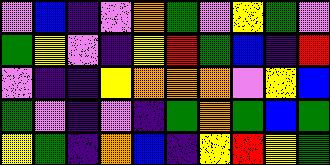[["violet", "blue", "indigo", "violet", "orange", "green", "violet", "yellow", "green", "violet"], ["green", "yellow", "violet", "indigo", "yellow", "red", "green", "blue", "indigo", "red"], ["violet", "indigo", "indigo", "yellow", "orange", "orange", "orange", "violet", "yellow", "blue"], ["green", "violet", "indigo", "violet", "indigo", "green", "orange", "green", "blue", "green"], ["yellow", "green", "indigo", "orange", "blue", "indigo", "yellow", "red", "yellow", "green"]]